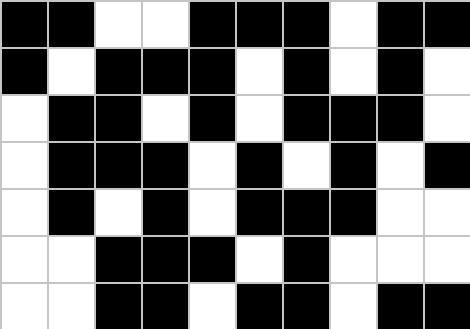[["black", "black", "white", "white", "black", "black", "black", "white", "black", "black"], ["black", "white", "black", "black", "black", "white", "black", "white", "black", "white"], ["white", "black", "black", "white", "black", "white", "black", "black", "black", "white"], ["white", "black", "black", "black", "white", "black", "white", "black", "white", "black"], ["white", "black", "white", "black", "white", "black", "black", "black", "white", "white"], ["white", "white", "black", "black", "black", "white", "black", "white", "white", "white"], ["white", "white", "black", "black", "white", "black", "black", "white", "black", "black"]]